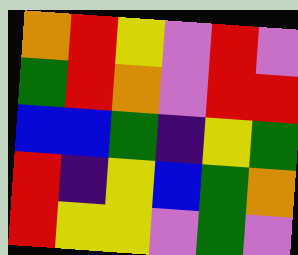[["orange", "red", "yellow", "violet", "red", "violet"], ["green", "red", "orange", "violet", "red", "red"], ["blue", "blue", "green", "indigo", "yellow", "green"], ["red", "indigo", "yellow", "blue", "green", "orange"], ["red", "yellow", "yellow", "violet", "green", "violet"]]